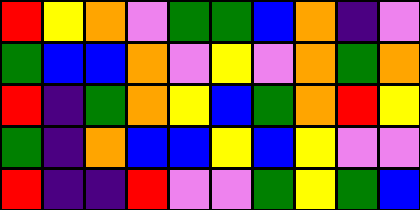[["red", "yellow", "orange", "violet", "green", "green", "blue", "orange", "indigo", "violet"], ["green", "blue", "blue", "orange", "violet", "yellow", "violet", "orange", "green", "orange"], ["red", "indigo", "green", "orange", "yellow", "blue", "green", "orange", "red", "yellow"], ["green", "indigo", "orange", "blue", "blue", "yellow", "blue", "yellow", "violet", "violet"], ["red", "indigo", "indigo", "red", "violet", "violet", "green", "yellow", "green", "blue"]]